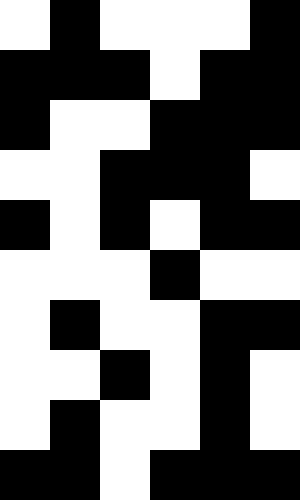[["white", "black", "white", "white", "white", "black"], ["black", "black", "black", "white", "black", "black"], ["black", "white", "white", "black", "black", "black"], ["white", "white", "black", "black", "black", "white"], ["black", "white", "black", "white", "black", "black"], ["white", "white", "white", "black", "white", "white"], ["white", "black", "white", "white", "black", "black"], ["white", "white", "black", "white", "black", "white"], ["white", "black", "white", "white", "black", "white"], ["black", "black", "white", "black", "black", "black"]]